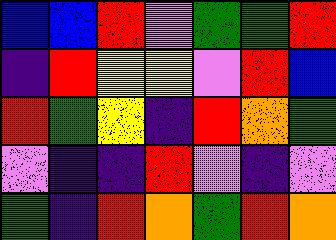[["blue", "blue", "red", "violet", "green", "green", "red"], ["indigo", "red", "yellow", "yellow", "violet", "red", "blue"], ["red", "green", "yellow", "indigo", "red", "orange", "green"], ["violet", "indigo", "indigo", "red", "violet", "indigo", "violet"], ["green", "indigo", "red", "orange", "green", "red", "orange"]]